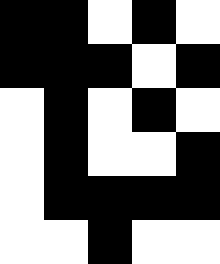[["black", "black", "white", "black", "white"], ["black", "black", "black", "white", "black"], ["white", "black", "white", "black", "white"], ["white", "black", "white", "white", "black"], ["white", "black", "black", "black", "black"], ["white", "white", "black", "white", "white"]]